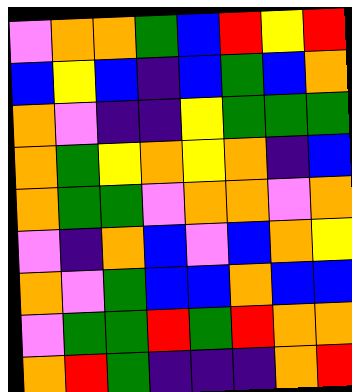[["violet", "orange", "orange", "green", "blue", "red", "yellow", "red"], ["blue", "yellow", "blue", "indigo", "blue", "green", "blue", "orange"], ["orange", "violet", "indigo", "indigo", "yellow", "green", "green", "green"], ["orange", "green", "yellow", "orange", "yellow", "orange", "indigo", "blue"], ["orange", "green", "green", "violet", "orange", "orange", "violet", "orange"], ["violet", "indigo", "orange", "blue", "violet", "blue", "orange", "yellow"], ["orange", "violet", "green", "blue", "blue", "orange", "blue", "blue"], ["violet", "green", "green", "red", "green", "red", "orange", "orange"], ["orange", "red", "green", "indigo", "indigo", "indigo", "orange", "red"]]